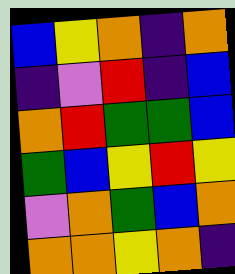[["blue", "yellow", "orange", "indigo", "orange"], ["indigo", "violet", "red", "indigo", "blue"], ["orange", "red", "green", "green", "blue"], ["green", "blue", "yellow", "red", "yellow"], ["violet", "orange", "green", "blue", "orange"], ["orange", "orange", "yellow", "orange", "indigo"]]